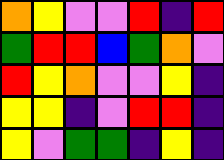[["orange", "yellow", "violet", "violet", "red", "indigo", "red"], ["green", "red", "red", "blue", "green", "orange", "violet"], ["red", "yellow", "orange", "violet", "violet", "yellow", "indigo"], ["yellow", "yellow", "indigo", "violet", "red", "red", "indigo"], ["yellow", "violet", "green", "green", "indigo", "yellow", "indigo"]]